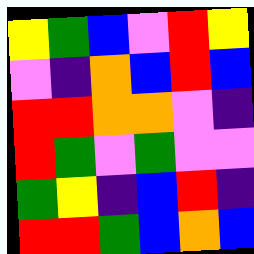[["yellow", "green", "blue", "violet", "red", "yellow"], ["violet", "indigo", "orange", "blue", "red", "blue"], ["red", "red", "orange", "orange", "violet", "indigo"], ["red", "green", "violet", "green", "violet", "violet"], ["green", "yellow", "indigo", "blue", "red", "indigo"], ["red", "red", "green", "blue", "orange", "blue"]]